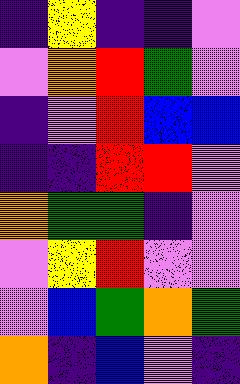[["indigo", "yellow", "indigo", "indigo", "violet"], ["violet", "orange", "red", "green", "violet"], ["indigo", "violet", "red", "blue", "blue"], ["indigo", "indigo", "red", "red", "violet"], ["orange", "green", "green", "indigo", "violet"], ["violet", "yellow", "red", "violet", "violet"], ["violet", "blue", "green", "orange", "green"], ["orange", "indigo", "blue", "violet", "indigo"]]